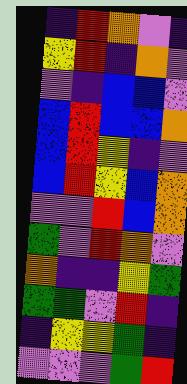[["indigo", "red", "orange", "violet", "indigo"], ["yellow", "red", "indigo", "orange", "violet"], ["violet", "indigo", "blue", "blue", "violet"], ["blue", "red", "blue", "blue", "orange"], ["blue", "red", "yellow", "indigo", "violet"], ["blue", "red", "yellow", "blue", "orange"], ["violet", "violet", "red", "blue", "orange"], ["green", "violet", "red", "orange", "violet"], ["orange", "indigo", "indigo", "yellow", "green"], ["green", "green", "violet", "red", "indigo"], ["indigo", "yellow", "yellow", "green", "indigo"], ["violet", "violet", "violet", "green", "red"]]